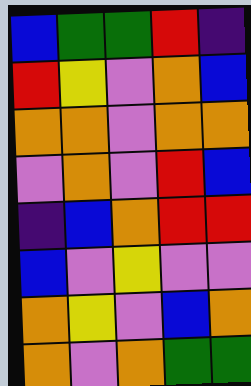[["blue", "green", "green", "red", "indigo"], ["red", "yellow", "violet", "orange", "blue"], ["orange", "orange", "violet", "orange", "orange"], ["violet", "orange", "violet", "red", "blue"], ["indigo", "blue", "orange", "red", "red"], ["blue", "violet", "yellow", "violet", "violet"], ["orange", "yellow", "violet", "blue", "orange"], ["orange", "violet", "orange", "green", "green"]]